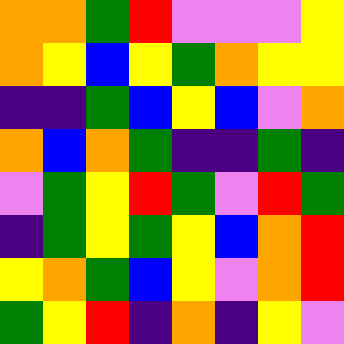[["orange", "orange", "green", "red", "violet", "violet", "violet", "yellow"], ["orange", "yellow", "blue", "yellow", "green", "orange", "yellow", "yellow"], ["indigo", "indigo", "green", "blue", "yellow", "blue", "violet", "orange"], ["orange", "blue", "orange", "green", "indigo", "indigo", "green", "indigo"], ["violet", "green", "yellow", "red", "green", "violet", "red", "green"], ["indigo", "green", "yellow", "green", "yellow", "blue", "orange", "red"], ["yellow", "orange", "green", "blue", "yellow", "violet", "orange", "red"], ["green", "yellow", "red", "indigo", "orange", "indigo", "yellow", "violet"]]